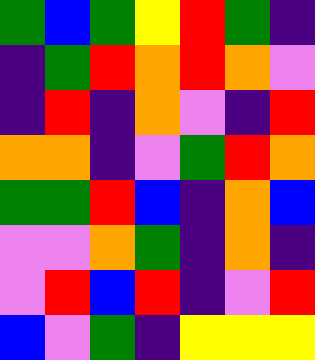[["green", "blue", "green", "yellow", "red", "green", "indigo"], ["indigo", "green", "red", "orange", "red", "orange", "violet"], ["indigo", "red", "indigo", "orange", "violet", "indigo", "red"], ["orange", "orange", "indigo", "violet", "green", "red", "orange"], ["green", "green", "red", "blue", "indigo", "orange", "blue"], ["violet", "violet", "orange", "green", "indigo", "orange", "indigo"], ["violet", "red", "blue", "red", "indigo", "violet", "red"], ["blue", "violet", "green", "indigo", "yellow", "yellow", "yellow"]]